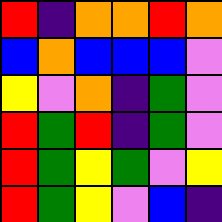[["red", "indigo", "orange", "orange", "red", "orange"], ["blue", "orange", "blue", "blue", "blue", "violet"], ["yellow", "violet", "orange", "indigo", "green", "violet"], ["red", "green", "red", "indigo", "green", "violet"], ["red", "green", "yellow", "green", "violet", "yellow"], ["red", "green", "yellow", "violet", "blue", "indigo"]]